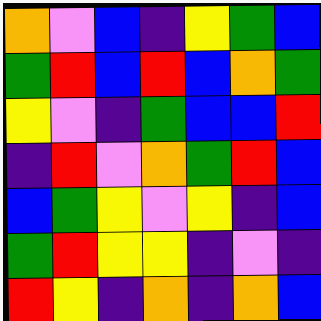[["orange", "violet", "blue", "indigo", "yellow", "green", "blue"], ["green", "red", "blue", "red", "blue", "orange", "green"], ["yellow", "violet", "indigo", "green", "blue", "blue", "red"], ["indigo", "red", "violet", "orange", "green", "red", "blue"], ["blue", "green", "yellow", "violet", "yellow", "indigo", "blue"], ["green", "red", "yellow", "yellow", "indigo", "violet", "indigo"], ["red", "yellow", "indigo", "orange", "indigo", "orange", "blue"]]